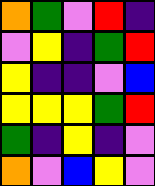[["orange", "green", "violet", "red", "indigo"], ["violet", "yellow", "indigo", "green", "red"], ["yellow", "indigo", "indigo", "violet", "blue"], ["yellow", "yellow", "yellow", "green", "red"], ["green", "indigo", "yellow", "indigo", "violet"], ["orange", "violet", "blue", "yellow", "violet"]]